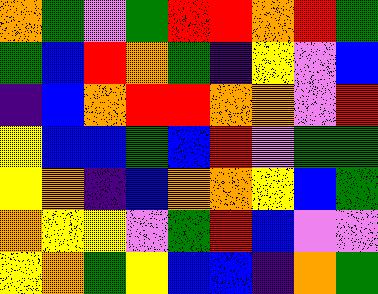[["orange", "green", "violet", "green", "red", "red", "orange", "red", "green"], ["green", "blue", "red", "orange", "green", "indigo", "yellow", "violet", "blue"], ["indigo", "blue", "orange", "red", "red", "orange", "orange", "violet", "red"], ["yellow", "blue", "blue", "green", "blue", "red", "violet", "green", "green"], ["yellow", "orange", "indigo", "blue", "orange", "orange", "yellow", "blue", "green"], ["orange", "yellow", "yellow", "violet", "green", "red", "blue", "violet", "violet"], ["yellow", "orange", "green", "yellow", "blue", "blue", "indigo", "orange", "green"]]